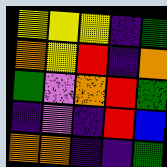[["yellow", "yellow", "yellow", "indigo", "green"], ["orange", "yellow", "red", "indigo", "orange"], ["green", "violet", "orange", "red", "green"], ["indigo", "violet", "indigo", "red", "blue"], ["orange", "orange", "indigo", "indigo", "green"]]